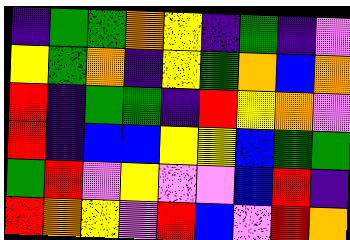[["indigo", "green", "green", "orange", "yellow", "indigo", "green", "indigo", "violet"], ["yellow", "green", "orange", "indigo", "yellow", "green", "orange", "blue", "orange"], ["red", "indigo", "green", "green", "indigo", "red", "yellow", "orange", "violet"], ["red", "indigo", "blue", "blue", "yellow", "yellow", "blue", "green", "green"], ["green", "red", "violet", "yellow", "violet", "violet", "blue", "red", "indigo"], ["red", "orange", "yellow", "violet", "red", "blue", "violet", "red", "orange"]]